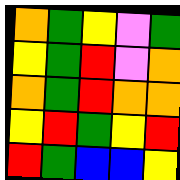[["orange", "green", "yellow", "violet", "green"], ["yellow", "green", "red", "violet", "orange"], ["orange", "green", "red", "orange", "orange"], ["yellow", "red", "green", "yellow", "red"], ["red", "green", "blue", "blue", "yellow"]]